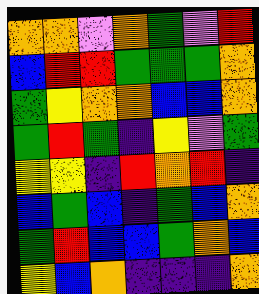[["orange", "orange", "violet", "orange", "green", "violet", "red"], ["blue", "red", "red", "green", "green", "green", "orange"], ["green", "yellow", "orange", "orange", "blue", "blue", "orange"], ["green", "red", "green", "indigo", "yellow", "violet", "green"], ["yellow", "yellow", "indigo", "red", "orange", "red", "indigo"], ["blue", "green", "blue", "indigo", "green", "blue", "orange"], ["green", "red", "blue", "blue", "green", "orange", "blue"], ["yellow", "blue", "orange", "indigo", "indigo", "indigo", "orange"]]